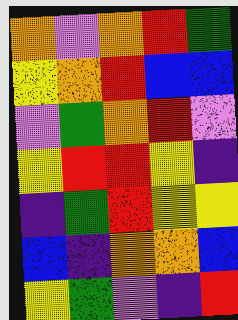[["orange", "violet", "orange", "red", "green"], ["yellow", "orange", "red", "blue", "blue"], ["violet", "green", "orange", "red", "violet"], ["yellow", "red", "red", "yellow", "indigo"], ["indigo", "green", "red", "yellow", "yellow"], ["blue", "indigo", "orange", "orange", "blue"], ["yellow", "green", "violet", "indigo", "red"]]